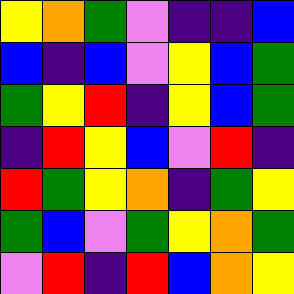[["yellow", "orange", "green", "violet", "indigo", "indigo", "blue"], ["blue", "indigo", "blue", "violet", "yellow", "blue", "green"], ["green", "yellow", "red", "indigo", "yellow", "blue", "green"], ["indigo", "red", "yellow", "blue", "violet", "red", "indigo"], ["red", "green", "yellow", "orange", "indigo", "green", "yellow"], ["green", "blue", "violet", "green", "yellow", "orange", "green"], ["violet", "red", "indigo", "red", "blue", "orange", "yellow"]]